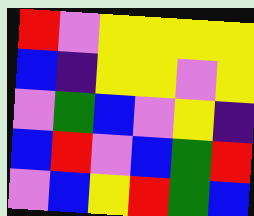[["red", "violet", "yellow", "yellow", "yellow", "yellow"], ["blue", "indigo", "yellow", "yellow", "violet", "yellow"], ["violet", "green", "blue", "violet", "yellow", "indigo"], ["blue", "red", "violet", "blue", "green", "red"], ["violet", "blue", "yellow", "red", "green", "blue"]]